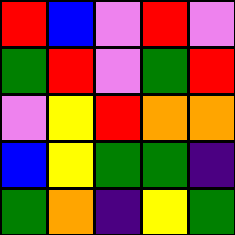[["red", "blue", "violet", "red", "violet"], ["green", "red", "violet", "green", "red"], ["violet", "yellow", "red", "orange", "orange"], ["blue", "yellow", "green", "green", "indigo"], ["green", "orange", "indigo", "yellow", "green"]]